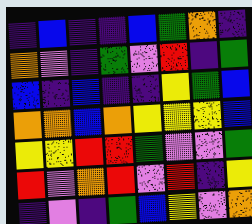[["indigo", "blue", "indigo", "indigo", "blue", "green", "orange", "indigo"], ["orange", "violet", "indigo", "green", "violet", "red", "indigo", "green"], ["blue", "indigo", "blue", "indigo", "indigo", "yellow", "green", "blue"], ["orange", "orange", "blue", "orange", "yellow", "yellow", "yellow", "blue"], ["yellow", "yellow", "red", "red", "green", "violet", "violet", "green"], ["red", "violet", "orange", "red", "violet", "red", "indigo", "yellow"], ["indigo", "violet", "indigo", "green", "blue", "yellow", "violet", "orange"]]